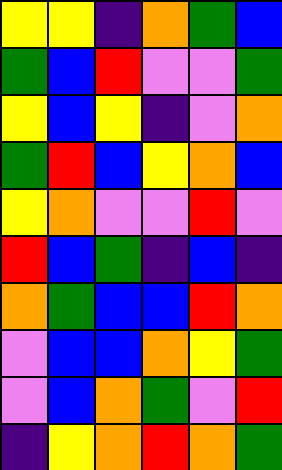[["yellow", "yellow", "indigo", "orange", "green", "blue"], ["green", "blue", "red", "violet", "violet", "green"], ["yellow", "blue", "yellow", "indigo", "violet", "orange"], ["green", "red", "blue", "yellow", "orange", "blue"], ["yellow", "orange", "violet", "violet", "red", "violet"], ["red", "blue", "green", "indigo", "blue", "indigo"], ["orange", "green", "blue", "blue", "red", "orange"], ["violet", "blue", "blue", "orange", "yellow", "green"], ["violet", "blue", "orange", "green", "violet", "red"], ["indigo", "yellow", "orange", "red", "orange", "green"]]